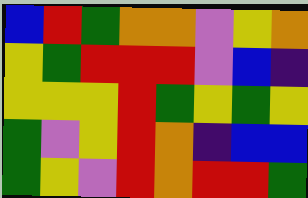[["blue", "red", "green", "orange", "orange", "violet", "yellow", "orange"], ["yellow", "green", "red", "red", "red", "violet", "blue", "indigo"], ["yellow", "yellow", "yellow", "red", "green", "yellow", "green", "yellow"], ["green", "violet", "yellow", "red", "orange", "indigo", "blue", "blue"], ["green", "yellow", "violet", "red", "orange", "red", "red", "green"]]